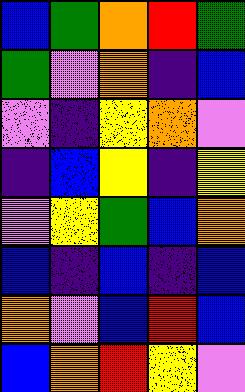[["blue", "green", "orange", "red", "green"], ["green", "violet", "orange", "indigo", "blue"], ["violet", "indigo", "yellow", "orange", "violet"], ["indigo", "blue", "yellow", "indigo", "yellow"], ["violet", "yellow", "green", "blue", "orange"], ["blue", "indigo", "blue", "indigo", "blue"], ["orange", "violet", "blue", "red", "blue"], ["blue", "orange", "red", "yellow", "violet"]]